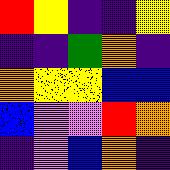[["red", "yellow", "indigo", "indigo", "yellow"], ["indigo", "indigo", "green", "orange", "indigo"], ["orange", "yellow", "yellow", "blue", "blue"], ["blue", "violet", "violet", "red", "orange"], ["indigo", "violet", "blue", "orange", "indigo"]]